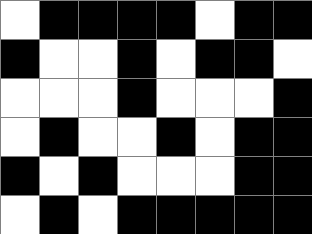[["white", "black", "black", "black", "black", "white", "black", "black"], ["black", "white", "white", "black", "white", "black", "black", "white"], ["white", "white", "white", "black", "white", "white", "white", "black"], ["white", "black", "white", "white", "black", "white", "black", "black"], ["black", "white", "black", "white", "white", "white", "black", "black"], ["white", "black", "white", "black", "black", "black", "black", "black"]]